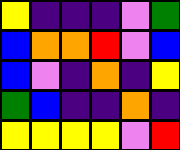[["yellow", "indigo", "indigo", "indigo", "violet", "green"], ["blue", "orange", "orange", "red", "violet", "blue"], ["blue", "violet", "indigo", "orange", "indigo", "yellow"], ["green", "blue", "indigo", "indigo", "orange", "indigo"], ["yellow", "yellow", "yellow", "yellow", "violet", "red"]]